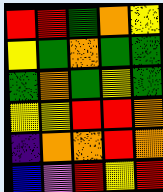[["red", "red", "green", "orange", "yellow"], ["yellow", "green", "orange", "green", "green"], ["green", "orange", "green", "yellow", "green"], ["yellow", "yellow", "red", "red", "orange"], ["indigo", "orange", "orange", "red", "orange"], ["blue", "violet", "red", "yellow", "red"]]